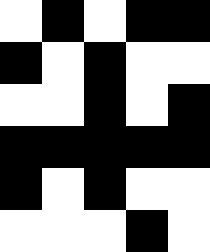[["white", "black", "white", "black", "black"], ["black", "white", "black", "white", "white"], ["white", "white", "black", "white", "black"], ["black", "black", "black", "black", "black"], ["black", "white", "black", "white", "white"], ["white", "white", "white", "black", "white"]]